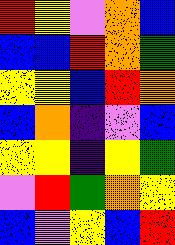[["red", "yellow", "violet", "orange", "blue"], ["blue", "blue", "red", "orange", "green"], ["yellow", "yellow", "blue", "red", "orange"], ["blue", "orange", "indigo", "violet", "blue"], ["yellow", "yellow", "indigo", "yellow", "green"], ["violet", "red", "green", "orange", "yellow"], ["blue", "violet", "yellow", "blue", "red"]]